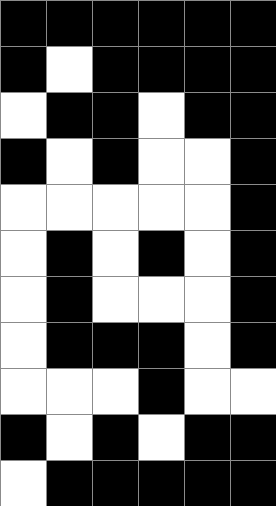[["black", "black", "black", "black", "black", "black"], ["black", "white", "black", "black", "black", "black"], ["white", "black", "black", "white", "black", "black"], ["black", "white", "black", "white", "white", "black"], ["white", "white", "white", "white", "white", "black"], ["white", "black", "white", "black", "white", "black"], ["white", "black", "white", "white", "white", "black"], ["white", "black", "black", "black", "white", "black"], ["white", "white", "white", "black", "white", "white"], ["black", "white", "black", "white", "black", "black"], ["white", "black", "black", "black", "black", "black"]]